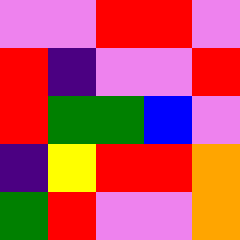[["violet", "violet", "red", "red", "violet"], ["red", "indigo", "violet", "violet", "red"], ["red", "green", "green", "blue", "violet"], ["indigo", "yellow", "red", "red", "orange"], ["green", "red", "violet", "violet", "orange"]]